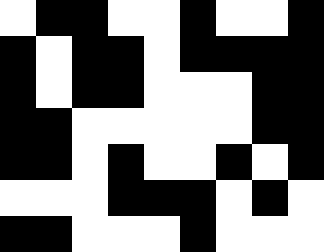[["white", "black", "black", "white", "white", "black", "white", "white", "black"], ["black", "white", "black", "black", "white", "black", "black", "black", "black"], ["black", "white", "black", "black", "white", "white", "white", "black", "black"], ["black", "black", "white", "white", "white", "white", "white", "black", "black"], ["black", "black", "white", "black", "white", "white", "black", "white", "black"], ["white", "white", "white", "black", "black", "black", "white", "black", "white"], ["black", "black", "white", "white", "white", "black", "white", "white", "white"]]